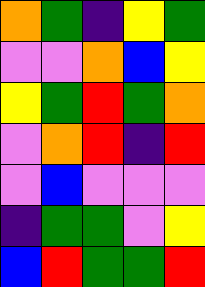[["orange", "green", "indigo", "yellow", "green"], ["violet", "violet", "orange", "blue", "yellow"], ["yellow", "green", "red", "green", "orange"], ["violet", "orange", "red", "indigo", "red"], ["violet", "blue", "violet", "violet", "violet"], ["indigo", "green", "green", "violet", "yellow"], ["blue", "red", "green", "green", "red"]]